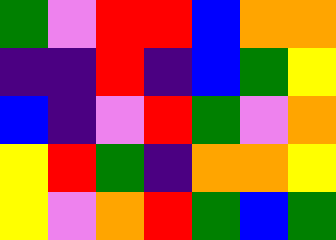[["green", "violet", "red", "red", "blue", "orange", "orange"], ["indigo", "indigo", "red", "indigo", "blue", "green", "yellow"], ["blue", "indigo", "violet", "red", "green", "violet", "orange"], ["yellow", "red", "green", "indigo", "orange", "orange", "yellow"], ["yellow", "violet", "orange", "red", "green", "blue", "green"]]